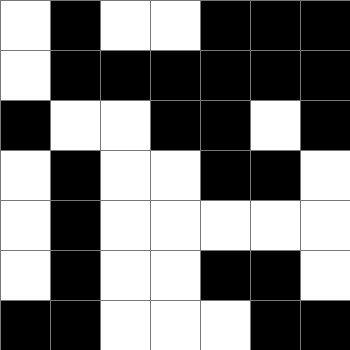[["white", "black", "white", "white", "black", "black", "black"], ["white", "black", "black", "black", "black", "black", "black"], ["black", "white", "white", "black", "black", "white", "black"], ["white", "black", "white", "white", "black", "black", "white"], ["white", "black", "white", "white", "white", "white", "white"], ["white", "black", "white", "white", "black", "black", "white"], ["black", "black", "white", "white", "white", "black", "black"]]